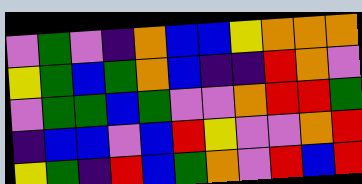[["violet", "green", "violet", "indigo", "orange", "blue", "blue", "yellow", "orange", "orange", "orange"], ["yellow", "green", "blue", "green", "orange", "blue", "indigo", "indigo", "red", "orange", "violet"], ["violet", "green", "green", "blue", "green", "violet", "violet", "orange", "red", "red", "green"], ["indigo", "blue", "blue", "violet", "blue", "red", "yellow", "violet", "violet", "orange", "red"], ["yellow", "green", "indigo", "red", "blue", "green", "orange", "violet", "red", "blue", "red"]]